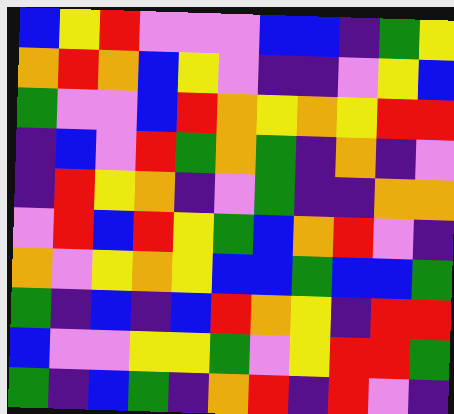[["blue", "yellow", "red", "violet", "violet", "violet", "blue", "blue", "indigo", "green", "yellow"], ["orange", "red", "orange", "blue", "yellow", "violet", "indigo", "indigo", "violet", "yellow", "blue"], ["green", "violet", "violet", "blue", "red", "orange", "yellow", "orange", "yellow", "red", "red"], ["indigo", "blue", "violet", "red", "green", "orange", "green", "indigo", "orange", "indigo", "violet"], ["indigo", "red", "yellow", "orange", "indigo", "violet", "green", "indigo", "indigo", "orange", "orange"], ["violet", "red", "blue", "red", "yellow", "green", "blue", "orange", "red", "violet", "indigo"], ["orange", "violet", "yellow", "orange", "yellow", "blue", "blue", "green", "blue", "blue", "green"], ["green", "indigo", "blue", "indigo", "blue", "red", "orange", "yellow", "indigo", "red", "red"], ["blue", "violet", "violet", "yellow", "yellow", "green", "violet", "yellow", "red", "red", "green"], ["green", "indigo", "blue", "green", "indigo", "orange", "red", "indigo", "red", "violet", "indigo"]]